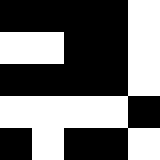[["black", "black", "black", "black", "white"], ["white", "white", "black", "black", "white"], ["black", "black", "black", "black", "white"], ["white", "white", "white", "white", "black"], ["black", "white", "black", "black", "white"]]